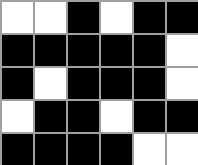[["white", "white", "black", "white", "black", "black"], ["black", "black", "black", "black", "black", "white"], ["black", "white", "black", "black", "black", "white"], ["white", "black", "black", "white", "black", "black"], ["black", "black", "black", "black", "white", "white"]]